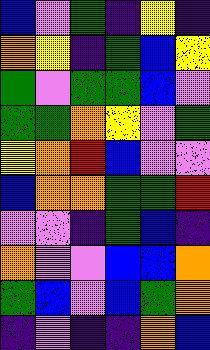[["blue", "violet", "green", "indigo", "yellow", "indigo"], ["orange", "yellow", "indigo", "green", "blue", "yellow"], ["green", "violet", "green", "green", "blue", "violet"], ["green", "green", "orange", "yellow", "violet", "green"], ["yellow", "orange", "red", "blue", "violet", "violet"], ["blue", "orange", "orange", "green", "green", "red"], ["violet", "violet", "indigo", "green", "blue", "indigo"], ["orange", "violet", "violet", "blue", "blue", "orange"], ["green", "blue", "violet", "blue", "green", "orange"], ["indigo", "violet", "indigo", "indigo", "orange", "blue"]]